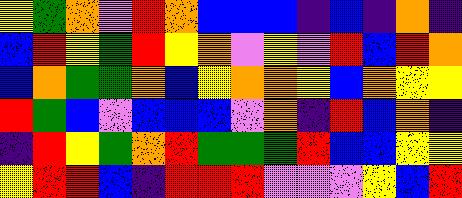[["yellow", "green", "orange", "violet", "red", "orange", "blue", "blue", "blue", "indigo", "blue", "indigo", "orange", "indigo"], ["blue", "red", "yellow", "green", "red", "yellow", "orange", "violet", "yellow", "violet", "red", "blue", "red", "orange"], ["blue", "orange", "green", "green", "orange", "blue", "yellow", "orange", "orange", "yellow", "blue", "orange", "yellow", "yellow"], ["red", "green", "blue", "violet", "blue", "blue", "blue", "violet", "orange", "indigo", "red", "blue", "orange", "indigo"], ["indigo", "red", "yellow", "green", "orange", "red", "green", "green", "green", "red", "blue", "blue", "yellow", "yellow"], ["yellow", "red", "red", "blue", "indigo", "red", "red", "red", "violet", "violet", "violet", "yellow", "blue", "red"]]